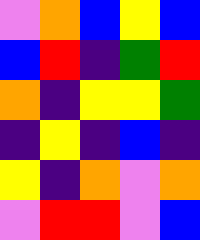[["violet", "orange", "blue", "yellow", "blue"], ["blue", "red", "indigo", "green", "red"], ["orange", "indigo", "yellow", "yellow", "green"], ["indigo", "yellow", "indigo", "blue", "indigo"], ["yellow", "indigo", "orange", "violet", "orange"], ["violet", "red", "red", "violet", "blue"]]